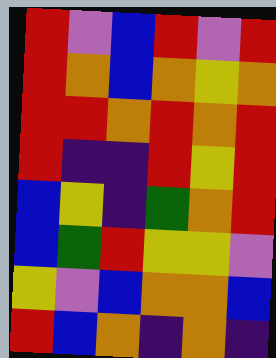[["red", "violet", "blue", "red", "violet", "red"], ["red", "orange", "blue", "orange", "yellow", "orange"], ["red", "red", "orange", "red", "orange", "red"], ["red", "indigo", "indigo", "red", "yellow", "red"], ["blue", "yellow", "indigo", "green", "orange", "red"], ["blue", "green", "red", "yellow", "yellow", "violet"], ["yellow", "violet", "blue", "orange", "orange", "blue"], ["red", "blue", "orange", "indigo", "orange", "indigo"]]